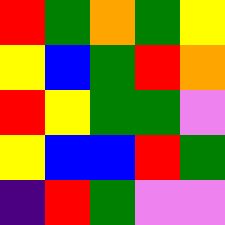[["red", "green", "orange", "green", "yellow"], ["yellow", "blue", "green", "red", "orange"], ["red", "yellow", "green", "green", "violet"], ["yellow", "blue", "blue", "red", "green"], ["indigo", "red", "green", "violet", "violet"]]